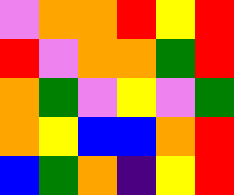[["violet", "orange", "orange", "red", "yellow", "red"], ["red", "violet", "orange", "orange", "green", "red"], ["orange", "green", "violet", "yellow", "violet", "green"], ["orange", "yellow", "blue", "blue", "orange", "red"], ["blue", "green", "orange", "indigo", "yellow", "red"]]